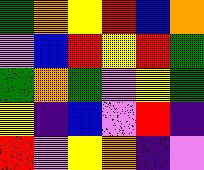[["green", "orange", "yellow", "red", "blue", "orange"], ["violet", "blue", "red", "yellow", "red", "green"], ["green", "orange", "green", "violet", "yellow", "green"], ["yellow", "indigo", "blue", "violet", "red", "indigo"], ["red", "violet", "yellow", "orange", "indigo", "violet"]]